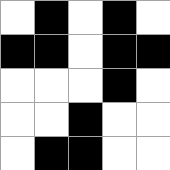[["white", "black", "white", "black", "white"], ["black", "black", "white", "black", "black"], ["white", "white", "white", "black", "white"], ["white", "white", "black", "white", "white"], ["white", "black", "black", "white", "white"]]